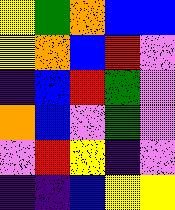[["yellow", "green", "orange", "blue", "blue"], ["yellow", "orange", "blue", "red", "violet"], ["indigo", "blue", "red", "green", "violet"], ["orange", "blue", "violet", "green", "violet"], ["violet", "red", "yellow", "indigo", "violet"], ["indigo", "indigo", "blue", "yellow", "yellow"]]